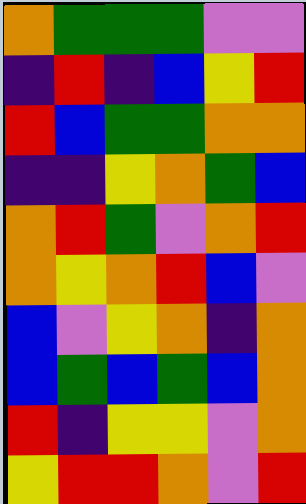[["orange", "green", "green", "green", "violet", "violet"], ["indigo", "red", "indigo", "blue", "yellow", "red"], ["red", "blue", "green", "green", "orange", "orange"], ["indigo", "indigo", "yellow", "orange", "green", "blue"], ["orange", "red", "green", "violet", "orange", "red"], ["orange", "yellow", "orange", "red", "blue", "violet"], ["blue", "violet", "yellow", "orange", "indigo", "orange"], ["blue", "green", "blue", "green", "blue", "orange"], ["red", "indigo", "yellow", "yellow", "violet", "orange"], ["yellow", "red", "red", "orange", "violet", "red"]]